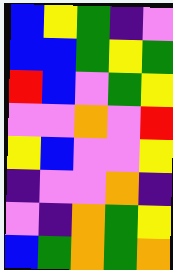[["blue", "yellow", "green", "indigo", "violet"], ["blue", "blue", "green", "yellow", "green"], ["red", "blue", "violet", "green", "yellow"], ["violet", "violet", "orange", "violet", "red"], ["yellow", "blue", "violet", "violet", "yellow"], ["indigo", "violet", "violet", "orange", "indigo"], ["violet", "indigo", "orange", "green", "yellow"], ["blue", "green", "orange", "green", "orange"]]